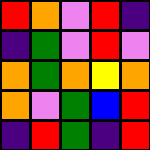[["red", "orange", "violet", "red", "indigo"], ["indigo", "green", "violet", "red", "violet"], ["orange", "green", "orange", "yellow", "orange"], ["orange", "violet", "green", "blue", "red"], ["indigo", "red", "green", "indigo", "red"]]